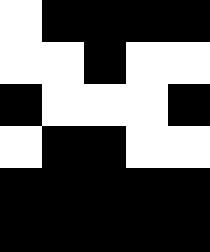[["white", "black", "black", "black", "black"], ["white", "white", "black", "white", "white"], ["black", "white", "white", "white", "black"], ["white", "black", "black", "white", "white"], ["black", "black", "black", "black", "black"], ["black", "black", "black", "black", "black"]]